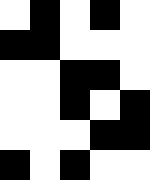[["white", "black", "white", "black", "white"], ["black", "black", "white", "white", "white"], ["white", "white", "black", "black", "white"], ["white", "white", "black", "white", "black"], ["white", "white", "white", "black", "black"], ["black", "white", "black", "white", "white"]]